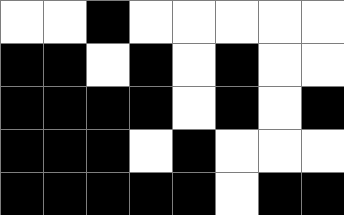[["white", "white", "black", "white", "white", "white", "white", "white"], ["black", "black", "white", "black", "white", "black", "white", "white"], ["black", "black", "black", "black", "white", "black", "white", "black"], ["black", "black", "black", "white", "black", "white", "white", "white"], ["black", "black", "black", "black", "black", "white", "black", "black"]]